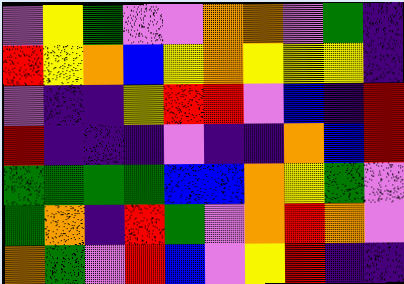[["violet", "yellow", "green", "violet", "violet", "orange", "orange", "violet", "green", "indigo"], ["red", "yellow", "orange", "blue", "yellow", "orange", "yellow", "yellow", "yellow", "indigo"], ["violet", "indigo", "indigo", "yellow", "red", "red", "violet", "blue", "indigo", "red"], ["red", "indigo", "indigo", "indigo", "violet", "indigo", "indigo", "orange", "blue", "red"], ["green", "green", "green", "green", "blue", "blue", "orange", "yellow", "green", "violet"], ["green", "orange", "indigo", "red", "green", "violet", "orange", "red", "orange", "violet"], ["orange", "green", "violet", "red", "blue", "violet", "yellow", "red", "indigo", "indigo"]]